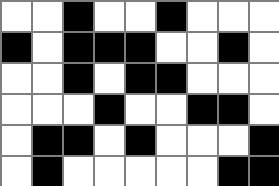[["white", "white", "black", "white", "white", "black", "white", "white", "white"], ["black", "white", "black", "black", "black", "white", "white", "black", "white"], ["white", "white", "black", "white", "black", "black", "white", "white", "white"], ["white", "white", "white", "black", "white", "white", "black", "black", "white"], ["white", "black", "black", "white", "black", "white", "white", "white", "black"], ["white", "black", "white", "white", "white", "white", "white", "black", "black"]]